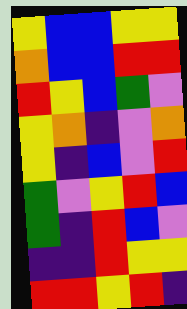[["yellow", "blue", "blue", "yellow", "yellow"], ["orange", "blue", "blue", "red", "red"], ["red", "yellow", "blue", "green", "violet"], ["yellow", "orange", "indigo", "violet", "orange"], ["yellow", "indigo", "blue", "violet", "red"], ["green", "violet", "yellow", "red", "blue"], ["green", "indigo", "red", "blue", "violet"], ["indigo", "indigo", "red", "yellow", "yellow"], ["red", "red", "yellow", "red", "indigo"]]